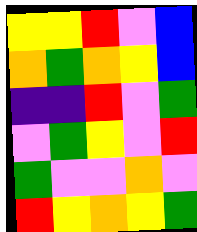[["yellow", "yellow", "red", "violet", "blue"], ["orange", "green", "orange", "yellow", "blue"], ["indigo", "indigo", "red", "violet", "green"], ["violet", "green", "yellow", "violet", "red"], ["green", "violet", "violet", "orange", "violet"], ["red", "yellow", "orange", "yellow", "green"]]